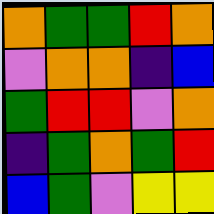[["orange", "green", "green", "red", "orange"], ["violet", "orange", "orange", "indigo", "blue"], ["green", "red", "red", "violet", "orange"], ["indigo", "green", "orange", "green", "red"], ["blue", "green", "violet", "yellow", "yellow"]]